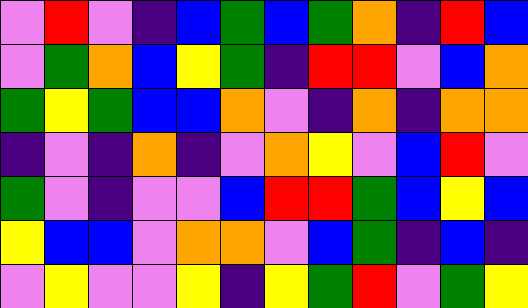[["violet", "red", "violet", "indigo", "blue", "green", "blue", "green", "orange", "indigo", "red", "blue"], ["violet", "green", "orange", "blue", "yellow", "green", "indigo", "red", "red", "violet", "blue", "orange"], ["green", "yellow", "green", "blue", "blue", "orange", "violet", "indigo", "orange", "indigo", "orange", "orange"], ["indigo", "violet", "indigo", "orange", "indigo", "violet", "orange", "yellow", "violet", "blue", "red", "violet"], ["green", "violet", "indigo", "violet", "violet", "blue", "red", "red", "green", "blue", "yellow", "blue"], ["yellow", "blue", "blue", "violet", "orange", "orange", "violet", "blue", "green", "indigo", "blue", "indigo"], ["violet", "yellow", "violet", "violet", "yellow", "indigo", "yellow", "green", "red", "violet", "green", "yellow"]]